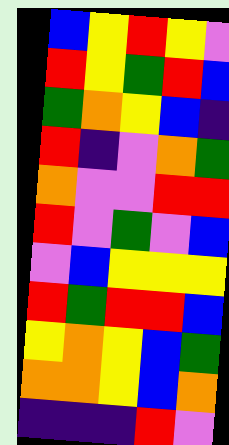[["blue", "yellow", "red", "yellow", "violet"], ["red", "yellow", "green", "red", "blue"], ["green", "orange", "yellow", "blue", "indigo"], ["red", "indigo", "violet", "orange", "green"], ["orange", "violet", "violet", "red", "red"], ["red", "violet", "green", "violet", "blue"], ["violet", "blue", "yellow", "yellow", "yellow"], ["red", "green", "red", "red", "blue"], ["yellow", "orange", "yellow", "blue", "green"], ["orange", "orange", "yellow", "blue", "orange"], ["indigo", "indigo", "indigo", "red", "violet"]]